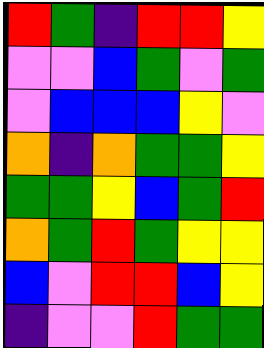[["red", "green", "indigo", "red", "red", "yellow"], ["violet", "violet", "blue", "green", "violet", "green"], ["violet", "blue", "blue", "blue", "yellow", "violet"], ["orange", "indigo", "orange", "green", "green", "yellow"], ["green", "green", "yellow", "blue", "green", "red"], ["orange", "green", "red", "green", "yellow", "yellow"], ["blue", "violet", "red", "red", "blue", "yellow"], ["indigo", "violet", "violet", "red", "green", "green"]]